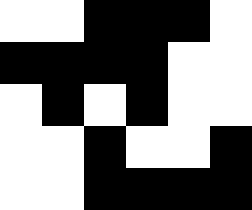[["white", "white", "black", "black", "black", "white"], ["black", "black", "black", "black", "white", "white"], ["white", "black", "white", "black", "white", "white"], ["white", "white", "black", "white", "white", "black"], ["white", "white", "black", "black", "black", "black"]]